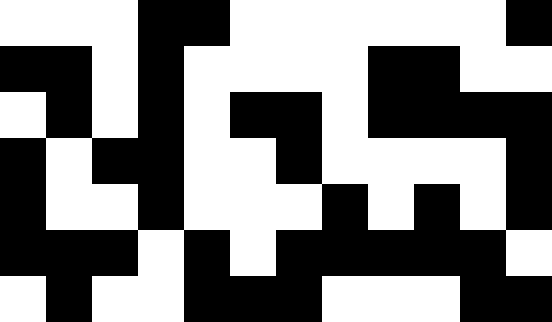[["white", "white", "white", "black", "black", "white", "white", "white", "white", "white", "white", "black"], ["black", "black", "white", "black", "white", "white", "white", "white", "black", "black", "white", "white"], ["white", "black", "white", "black", "white", "black", "black", "white", "black", "black", "black", "black"], ["black", "white", "black", "black", "white", "white", "black", "white", "white", "white", "white", "black"], ["black", "white", "white", "black", "white", "white", "white", "black", "white", "black", "white", "black"], ["black", "black", "black", "white", "black", "white", "black", "black", "black", "black", "black", "white"], ["white", "black", "white", "white", "black", "black", "black", "white", "white", "white", "black", "black"]]